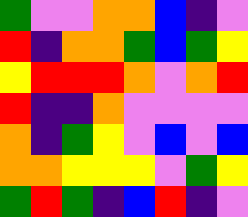[["green", "violet", "violet", "orange", "orange", "blue", "indigo", "violet"], ["red", "indigo", "orange", "orange", "green", "blue", "green", "yellow"], ["yellow", "red", "red", "red", "orange", "violet", "orange", "red"], ["red", "indigo", "indigo", "orange", "violet", "violet", "violet", "violet"], ["orange", "indigo", "green", "yellow", "violet", "blue", "violet", "blue"], ["orange", "orange", "yellow", "yellow", "yellow", "violet", "green", "yellow"], ["green", "red", "green", "indigo", "blue", "red", "indigo", "violet"]]